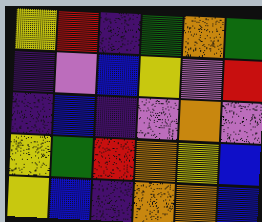[["yellow", "red", "indigo", "green", "orange", "green"], ["indigo", "violet", "blue", "yellow", "violet", "red"], ["indigo", "blue", "indigo", "violet", "orange", "violet"], ["yellow", "green", "red", "orange", "yellow", "blue"], ["yellow", "blue", "indigo", "orange", "orange", "blue"]]